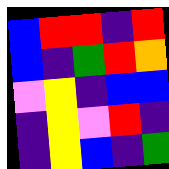[["blue", "red", "red", "indigo", "red"], ["blue", "indigo", "green", "red", "orange"], ["violet", "yellow", "indigo", "blue", "blue"], ["indigo", "yellow", "violet", "red", "indigo"], ["indigo", "yellow", "blue", "indigo", "green"]]